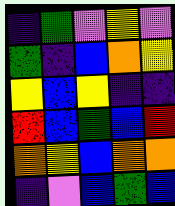[["indigo", "green", "violet", "yellow", "violet"], ["green", "indigo", "blue", "orange", "yellow"], ["yellow", "blue", "yellow", "indigo", "indigo"], ["red", "blue", "green", "blue", "red"], ["orange", "yellow", "blue", "orange", "orange"], ["indigo", "violet", "blue", "green", "blue"]]